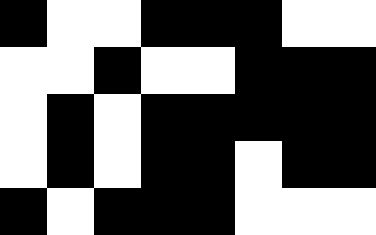[["black", "white", "white", "black", "black", "black", "white", "white"], ["white", "white", "black", "white", "white", "black", "black", "black"], ["white", "black", "white", "black", "black", "black", "black", "black"], ["white", "black", "white", "black", "black", "white", "black", "black"], ["black", "white", "black", "black", "black", "white", "white", "white"]]